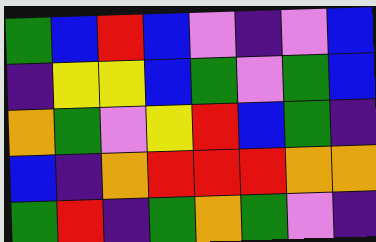[["green", "blue", "red", "blue", "violet", "indigo", "violet", "blue"], ["indigo", "yellow", "yellow", "blue", "green", "violet", "green", "blue"], ["orange", "green", "violet", "yellow", "red", "blue", "green", "indigo"], ["blue", "indigo", "orange", "red", "red", "red", "orange", "orange"], ["green", "red", "indigo", "green", "orange", "green", "violet", "indigo"]]